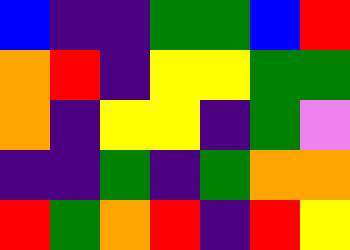[["blue", "indigo", "indigo", "green", "green", "blue", "red"], ["orange", "red", "indigo", "yellow", "yellow", "green", "green"], ["orange", "indigo", "yellow", "yellow", "indigo", "green", "violet"], ["indigo", "indigo", "green", "indigo", "green", "orange", "orange"], ["red", "green", "orange", "red", "indigo", "red", "yellow"]]